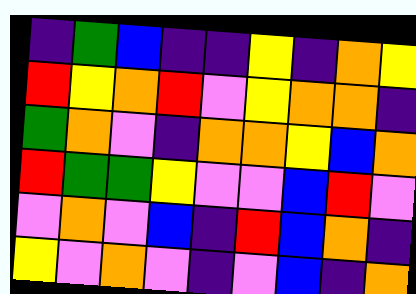[["indigo", "green", "blue", "indigo", "indigo", "yellow", "indigo", "orange", "yellow"], ["red", "yellow", "orange", "red", "violet", "yellow", "orange", "orange", "indigo"], ["green", "orange", "violet", "indigo", "orange", "orange", "yellow", "blue", "orange"], ["red", "green", "green", "yellow", "violet", "violet", "blue", "red", "violet"], ["violet", "orange", "violet", "blue", "indigo", "red", "blue", "orange", "indigo"], ["yellow", "violet", "orange", "violet", "indigo", "violet", "blue", "indigo", "orange"]]